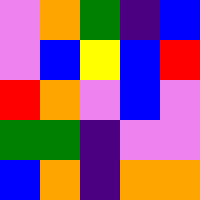[["violet", "orange", "green", "indigo", "blue"], ["violet", "blue", "yellow", "blue", "red"], ["red", "orange", "violet", "blue", "violet"], ["green", "green", "indigo", "violet", "violet"], ["blue", "orange", "indigo", "orange", "orange"]]